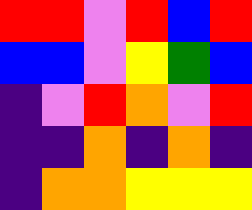[["red", "red", "violet", "red", "blue", "red"], ["blue", "blue", "violet", "yellow", "green", "blue"], ["indigo", "violet", "red", "orange", "violet", "red"], ["indigo", "indigo", "orange", "indigo", "orange", "indigo"], ["indigo", "orange", "orange", "yellow", "yellow", "yellow"]]